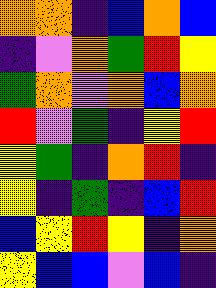[["orange", "orange", "indigo", "blue", "orange", "blue"], ["indigo", "violet", "orange", "green", "red", "yellow"], ["green", "orange", "violet", "orange", "blue", "orange"], ["red", "violet", "green", "indigo", "yellow", "red"], ["yellow", "green", "indigo", "orange", "red", "indigo"], ["yellow", "indigo", "green", "indigo", "blue", "red"], ["blue", "yellow", "red", "yellow", "indigo", "orange"], ["yellow", "blue", "blue", "violet", "blue", "indigo"]]